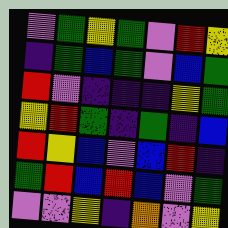[["violet", "green", "yellow", "green", "violet", "red", "yellow"], ["indigo", "green", "blue", "green", "violet", "blue", "green"], ["red", "violet", "indigo", "indigo", "indigo", "yellow", "green"], ["yellow", "red", "green", "indigo", "green", "indigo", "blue"], ["red", "yellow", "blue", "violet", "blue", "red", "indigo"], ["green", "red", "blue", "red", "blue", "violet", "green"], ["violet", "violet", "yellow", "indigo", "orange", "violet", "yellow"]]